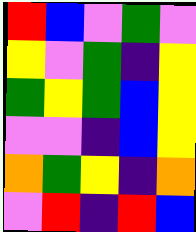[["red", "blue", "violet", "green", "violet"], ["yellow", "violet", "green", "indigo", "yellow"], ["green", "yellow", "green", "blue", "yellow"], ["violet", "violet", "indigo", "blue", "yellow"], ["orange", "green", "yellow", "indigo", "orange"], ["violet", "red", "indigo", "red", "blue"]]